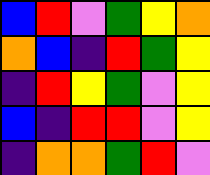[["blue", "red", "violet", "green", "yellow", "orange"], ["orange", "blue", "indigo", "red", "green", "yellow"], ["indigo", "red", "yellow", "green", "violet", "yellow"], ["blue", "indigo", "red", "red", "violet", "yellow"], ["indigo", "orange", "orange", "green", "red", "violet"]]